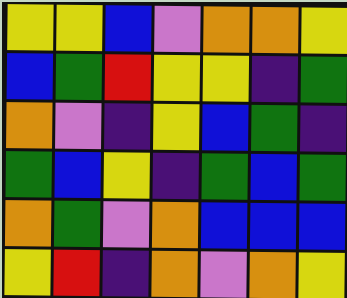[["yellow", "yellow", "blue", "violet", "orange", "orange", "yellow"], ["blue", "green", "red", "yellow", "yellow", "indigo", "green"], ["orange", "violet", "indigo", "yellow", "blue", "green", "indigo"], ["green", "blue", "yellow", "indigo", "green", "blue", "green"], ["orange", "green", "violet", "orange", "blue", "blue", "blue"], ["yellow", "red", "indigo", "orange", "violet", "orange", "yellow"]]